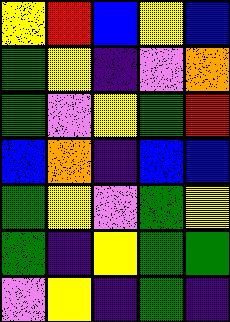[["yellow", "red", "blue", "yellow", "blue"], ["green", "yellow", "indigo", "violet", "orange"], ["green", "violet", "yellow", "green", "red"], ["blue", "orange", "indigo", "blue", "blue"], ["green", "yellow", "violet", "green", "yellow"], ["green", "indigo", "yellow", "green", "green"], ["violet", "yellow", "indigo", "green", "indigo"]]